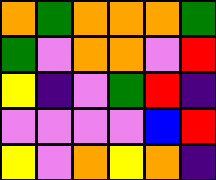[["orange", "green", "orange", "orange", "orange", "green"], ["green", "violet", "orange", "orange", "violet", "red"], ["yellow", "indigo", "violet", "green", "red", "indigo"], ["violet", "violet", "violet", "violet", "blue", "red"], ["yellow", "violet", "orange", "yellow", "orange", "indigo"]]